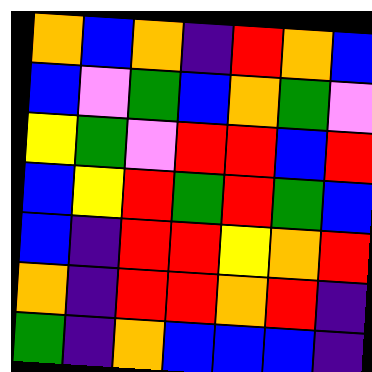[["orange", "blue", "orange", "indigo", "red", "orange", "blue"], ["blue", "violet", "green", "blue", "orange", "green", "violet"], ["yellow", "green", "violet", "red", "red", "blue", "red"], ["blue", "yellow", "red", "green", "red", "green", "blue"], ["blue", "indigo", "red", "red", "yellow", "orange", "red"], ["orange", "indigo", "red", "red", "orange", "red", "indigo"], ["green", "indigo", "orange", "blue", "blue", "blue", "indigo"]]